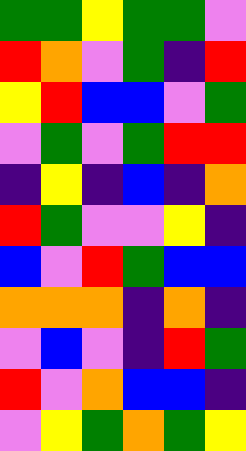[["green", "green", "yellow", "green", "green", "violet"], ["red", "orange", "violet", "green", "indigo", "red"], ["yellow", "red", "blue", "blue", "violet", "green"], ["violet", "green", "violet", "green", "red", "red"], ["indigo", "yellow", "indigo", "blue", "indigo", "orange"], ["red", "green", "violet", "violet", "yellow", "indigo"], ["blue", "violet", "red", "green", "blue", "blue"], ["orange", "orange", "orange", "indigo", "orange", "indigo"], ["violet", "blue", "violet", "indigo", "red", "green"], ["red", "violet", "orange", "blue", "blue", "indigo"], ["violet", "yellow", "green", "orange", "green", "yellow"]]